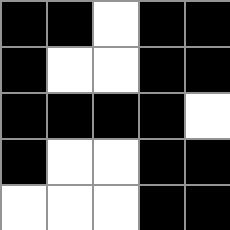[["black", "black", "white", "black", "black"], ["black", "white", "white", "black", "black"], ["black", "black", "black", "black", "white"], ["black", "white", "white", "black", "black"], ["white", "white", "white", "black", "black"]]